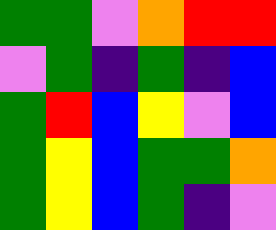[["green", "green", "violet", "orange", "red", "red"], ["violet", "green", "indigo", "green", "indigo", "blue"], ["green", "red", "blue", "yellow", "violet", "blue"], ["green", "yellow", "blue", "green", "green", "orange"], ["green", "yellow", "blue", "green", "indigo", "violet"]]